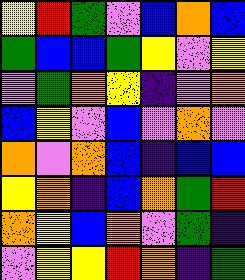[["yellow", "red", "green", "violet", "blue", "orange", "blue"], ["green", "blue", "blue", "green", "yellow", "violet", "yellow"], ["violet", "green", "orange", "yellow", "indigo", "violet", "orange"], ["blue", "yellow", "violet", "blue", "violet", "orange", "violet"], ["orange", "violet", "orange", "blue", "indigo", "blue", "blue"], ["yellow", "orange", "indigo", "blue", "orange", "green", "red"], ["orange", "yellow", "blue", "orange", "violet", "green", "indigo"], ["violet", "yellow", "yellow", "red", "orange", "indigo", "green"]]